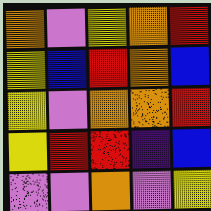[["orange", "violet", "yellow", "orange", "red"], ["yellow", "blue", "red", "orange", "blue"], ["yellow", "violet", "orange", "orange", "red"], ["yellow", "red", "red", "indigo", "blue"], ["violet", "violet", "orange", "violet", "yellow"]]